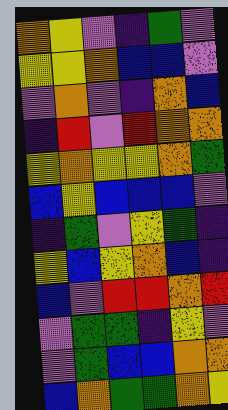[["orange", "yellow", "violet", "indigo", "green", "violet"], ["yellow", "yellow", "orange", "blue", "blue", "violet"], ["violet", "orange", "violet", "indigo", "orange", "blue"], ["indigo", "red", "violet", "red", "orange", "orange"], ["yellow", "orange", "yellow", "yellow", "orange", "green"], ["blue", "yellow", "blue", "blue", "blue", "violet"], ["indigo", "green", "violet", "yellow", "green", "indigo"], ["yellow", "blue", "yellow", "orange", "blue", "indigo"], ["blue", "violet", "red", "red", "orange", "red"], ["violet", "green", "green", "indigo", "yellow", "violet"], ["violet", "green", "blue", "blue", "orange", "orange"], ["blue", "orange", "green", "green", "orange", "yellow"]]